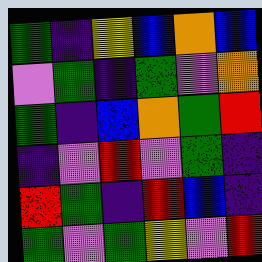[["green", "indigo", "yellow", "blue", "orange", "blue"], ["violet", "green", "indigo", "green", "violet", "orange"], ["green", "indigo", "blue", "orange", "green", "red"], ["indigo", "violet", "red", "violet", "green", "indigo"], ["red", "green", "indigo", "red", "blue", "indigo"], ["green", "violet", "green", "yellow", "violet", "red"]]